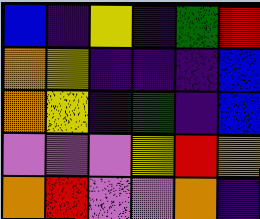[["blue", "indigo", "yellow", "indigo", "green", "red"], ["orange", "yellow", "indigo", "indigo", "indigo", "blue"], ["orange", "yellow", "indigo", "green", "indigo", "blue"], ["violet", "violet", "violet", "yellow", "red", "orange"], ["orange", "red", "violet", "violet", "orange", "indigo"]]